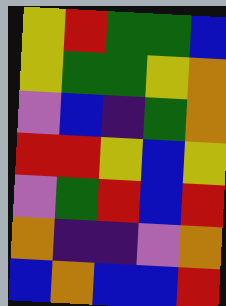[["yellow", "red", "green", "green", "blue"], ["yellow", "green", "green", "yellow", "orange"], ["violet", "blue", "indigo", "green", "orange"], ["red", "red", "yellow", "blue", "yellow"], ["violet", "green", "red", "blue", "red"], ["orange", "indigo", "indigo", "violet", "orange"], ["blue", "orange", "blue", "blue", "red"]]